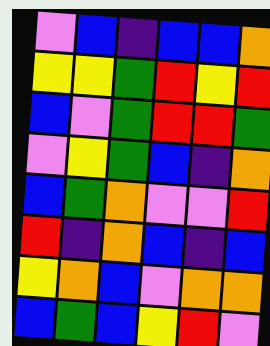[["violet", "blue", "indigo", "blue", "blue", "orange"], ["yellow", "yellow", "green", "red", "yellow", "red"], ["blue", "violet", "green", "red", "red", "green"], ["violet", "yellow", "green", "blue", "indigo", "orange"], ["blue", "green", "orange", "violet", "violet", "red"], ["red", "indigo", "orange", "blue", "indigo", "blue"], ["yellow", "orange", "blue", "violet", "orange", "orange"], ["blue", "green", "blue", "yellow", "red", "violet"]]